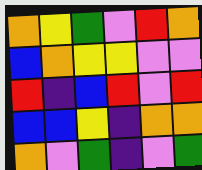[["orange", "yellow", "green", "violet", "red", "orange"], ["blue", "orange", "yellow", "yellow", "violet", "violet"], ["red", "indigo", "blue", "red", "violet", "red"], ["blue", "blue", "yellow", "indigo", "orange", "orange"], ["orange", "violet", "green", "indigo", "violet", "green"]]